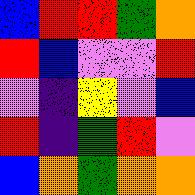[["blue", "red", "red", "green", "orange"], ["red", "blue", "violet", "violet", "red"], ["violet", "indigo", "yellow", "violet", "blue"], ["red", "indigo", "green", "red", "violet"], ["blue", "orange", "green", "orange", "orange"]]